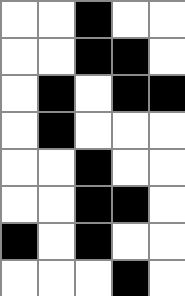[["white", "white", "black", "white", "white"], ["white", "white", "black", "black", "white"], ["white", "black", "white", "black", "black"], ["white", "black", "white", "white", "white"], ["white", "white", "black", "white", "white"], ["white", "white", "black", "black", "white"], ["black", "white", "black", "white", "white"], ["white", "white", "white", "black", "white"]]